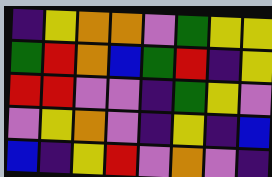[["indigo", "yellow", "orange", "orange", "violet", "green", "yellow", "yellow"], ["green", "red", "orange", "blue", "green", "red", "indigo", "yellow"], ["red", "red", "violet", "violet", "indigo", "green", "yellow", "violet"], ["violet", "yellow", "orange", "violet", "indigo", "yellow", "indigo", "blue"], ["blue", "indigo", "yellow", "red", "violet", "orange", "violet", "indigo"]]